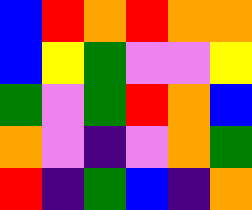[["blue", "red", "orange", "red", "orange", "orange"], ["blue", "yellow", "green", "violet", "violet", "yellow"], ["green", "violet", "green", "red", "orange", "blue"], ["orange", "violet", "indigo", "violet", "orange", "green"], ["red", "indigo", "green", "blue", "indigo", "orange"]]